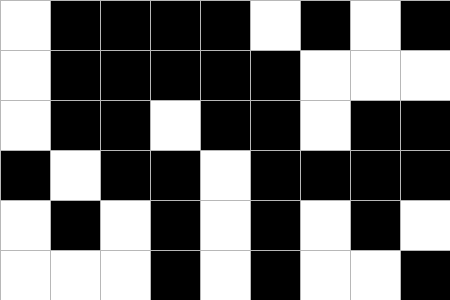[["white", "black", "black", "black", "black", "white", "black", "white", "black"], ["white", "black", "black", "black", "black", "black", "white", "white", "white"], ["white", "black", "black", "white", "black", "black", "white", "black", "black"], ["black", "white", "black", "black", "white", "black", "black", "black", "black"], ["white", "black", "white", "black", "white", "black", "white", "black", "white"], ["white", "white", "white", "black", "white", "black", "white", "white", "black"]]